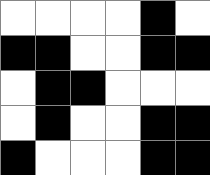[["white", "white", "white", "white", "black", "white"], ["black", "black", "white", "white", "black", "black"], ["white", "black", "black", "white", "white", "white"], ["white", "black", "white", "white", "black", "black"], ["black", "white", "white", "white", "black", "black"]]